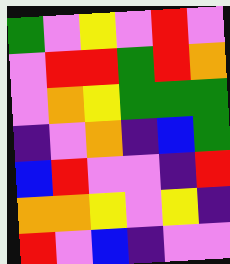[["green", "violet", "yellow", "violet", "red", "violet"], ["violet", "red", "red", "green", "red", "orange"], ["violet", "orange", "yellow", "green", "green", "green"], ["indigo", "violet", "orange", "indigo", "blue", "green"], ["blue", "red", "violet", "violet", "indigo", "red"], ["orange", "orange", "yellow", "violet", "yellow", "indigo"], ["red", "violet", "blue", "indigo", "violet", "violet"]]